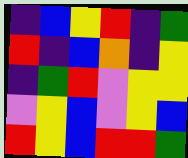[["indigo", "blue", "yellow", "red", "indigo", "green"], ["red", "indigo", "blue", "orange", "indigo", "yellow"], ["indigo", "green", "red", "violet", "yellow", "yellow"], ["violet", "yellow", "blue", "violet", "yellow", "blue"], ["red", "yellow", "blue", "red", "red", "green"]]